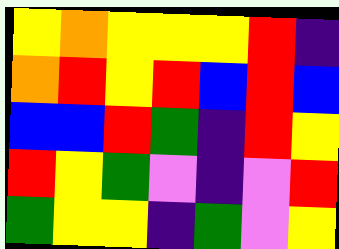[["yellow", "orange", "yellow", "yellow", "yellow", "red", "indigo"], ["orange", "red", "yellow", "red", "blue", "red", "blue"], ["blue", "blue", "red", "green", "indigo", "red", "yellow"], ["red", "yellow", "green", "violet", "indigo", "violet", "red"], ["green", "yellow", "yellow", "indigo", "green", "violet", "yellow"]]